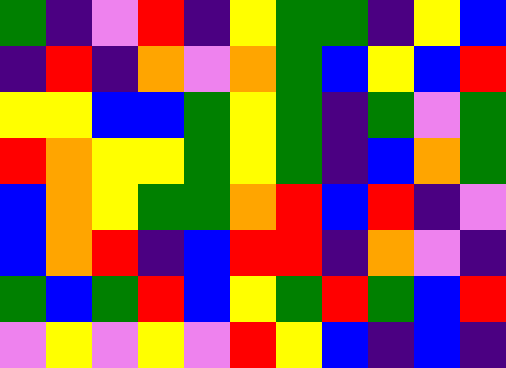[["green", "indigo", "violet", "red", "indigo", "yellow", "green", "green", "indigo", "yellow", "blue"], ["indigo", "red", "indigo", "orange", "violet", "orange", "green", "blue", "yellow", "blue", "red"], ["yellow", "yellow", "blue", "blue", "green", "yellow", "green", "indigo", "green", "violet", "green"], ["red", "orange", "yellow", "yellow", "green", "yellow", "green", "indigo", "blue", "orange", "green"], ["blue", "orange", "yellow", "green", "green", "orange", "red", "blue", "red", "indigo", "violet"], ["blue", "orange", "red", "indigo", "blue", "red", "red", "indigo", "orange", "violet", "indigo"], ["green", "blue", "green", "red", "blue", "yellow", "green", "red", "green", "blue", "red"], ["violet", "yellow", "violet", "yellow", "violet", "red", "yellow", "blue", "indigo", "blue", "indigo"]]